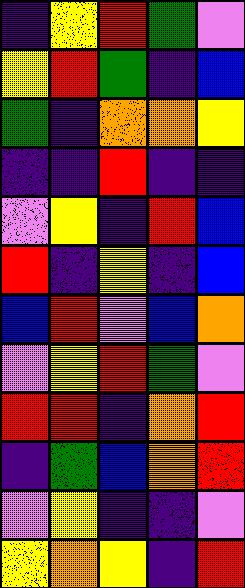[["indigo", "yellow", "red", "green", "violet"], ["yellow", "red", "green", "indigo", "blue"], ["green", "indigo", "orange", "orange", "yellow"], ["indigo", "indigo", "red", "indigo", "indigo"], ["violet", "yellow", "indigo", "red", "blue"], ["red", "indigo", "yellow", "indigo", "blue"], ["blue", "red", "violet", "blue", "orange"], ["violet", "yellow", "red", "green", "violet"], ["red", "red", "indigo", "orange", "red"], ["indigo", "green", "blue", "orange", "red"], ["violet", "yellow", "indigo", "indigo", "violet"], ["yellow", "orange", "yellow", "indigo", "red"]]